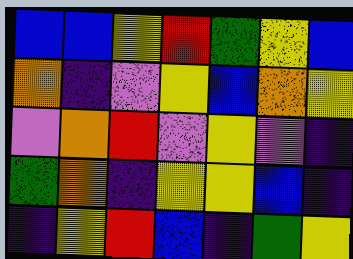[["blue", "blue", "yellow", "red", "green", "yellow", "blue"], ["orange", "indigo", "violet", "yellow", "blue", "orange", "yellow"], ["violet", "orange", "red", "violet", "yellow", "violet", "indigo"], ["green", "orange", "indigo", "yellow", "yellow", "blue", "indigo"], ["indigo", "yellow", "red", "blue", "indigo", "green", "yellow"]]